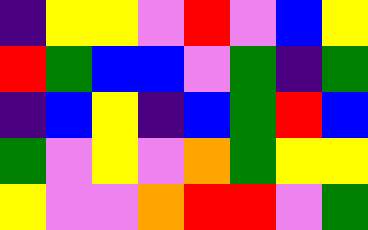[["indigo", "yellow", "yellow", "violet", "red", "violet", "blue", "yellow"], ["red", "green", "blue", "blue", "violet", "green", "indigo", "green"], ["indigo", "blue", "yellow", "indigo", "blue", "green", "red", "blue"], ["green", "violet", "yellow", "violet", "orange", "green", "yellow", "yellow"], ["yellow", "violet", "violet", "orange", "red", "red", "violet", "green"]]